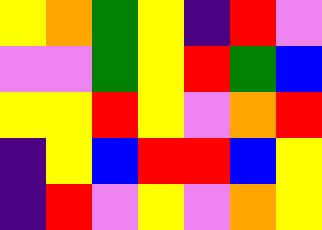[["yellow", "orange", "green", "yellow", "indigo", "red", "violet"], ["violet", "violet", "green", "yellow", "red", "green", "blue"], ["yellow", "yellow", "red", "yellow", "violet", "orange", "red"], ["indigo", "yellow", "blue", "red", "red", "blue", "yellow"], ["indigo", "red", "violet", "yellow", "violet", "orange", "yellow"]]